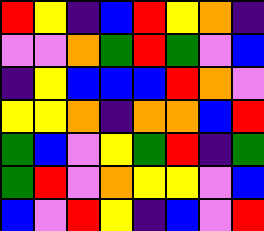[["red", "yellow", "indigo", "blue", "red", "yellow", "orange", "indigo"], ["violet", "violet", "orange", "green", "red", "green", "violet", "blue"], ["indigo", "yellow", "blue", "blue", "blue", "red", "orange", "violet"], ["yellow", "yellow", "orange", "indigo", "orange", "orange", "blue", "red"], ["green", "blue", "violet", "yellow", "green", "red", "indigo", "green"], ["green", "red", "violet", "orange", "yellow", "yellow", "violet", "blue"], ["blue", "violet", "red", "yellow", "indigo", "blue", "violet", "red"]]